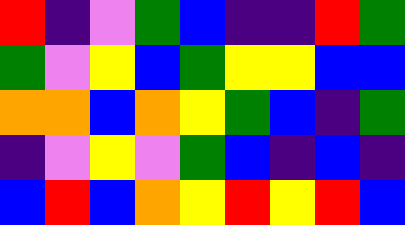[["red", "indigo", "violet", "green", "blue", "indigo", "indigo", "red", "green"], ["green", "violet", "yellow", "blue", "green", "yellow", "yellow", "blue", "blue"], ["orange", "orange", "blue", "orange", "yellow", "green", "blue", "indigo", "green"], ["indigo", "violet", "yellow", "violet", "green", "blue", "indigo", "blue", "indigo"], ["blue", "red", "blue", "orange", "yellow", "red", "yellow", "red", "blue"]]